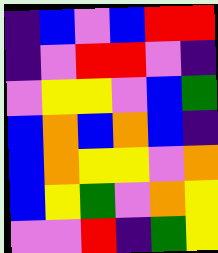[["indigo", "blue", "violet", "blue", "red", "red"], ["indigo", "violet", "red", "red", "violet", "indigo"], ["violet", "yellow", "yellow", "violet", "blue", "green"], ["blue", "orange", "blue", "orange", "blue", "indigo"], ["blue", "orange", "yellow", "yellow", "violet", "orange"], ["blue", "yellow", "green", "violet", "orange", "yellow"], ["violet", "violet", "red", "indigo", "green", "yellow"]]